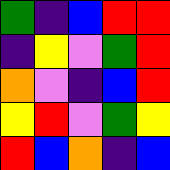[["green", "indigo", "blue", "red", "red"], ["indigo", "yellow", "violet", "green", "red"], ["orange", "violet", "indigo", "blue", "red"], ["yellow", "red", "violet", "green", "yellow"], ["red", "blue", "orange", "indigo", "blue"]]